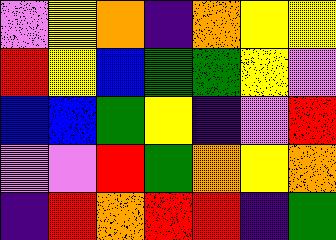[["violet", "yellow", "orange", "indigo", "orange", "yellow", "yellow"], ["red", "yellow", "blue", "green", "green", "yellow", "violet"], ["blue", "blue", "green", "yellow", "indigo", "violet", "red"], ["violet", "violet", "red", "green", "orange", "yellow", "orange"], ["indigo", "red", "orange", "red", "red", "indigo", "green"]]